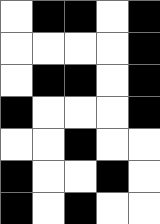[["white", "black", "black", "white", "black"], ["white", "white", "white", "white", "black"], ["white", "black", "black", "white", "black"], ["black", "white", "white", "white", "black"], ["white", "white", "black", "white", "white"], ["black", "white", "white", "black", "white"], ["black", "white", "black", "white", "white"]]